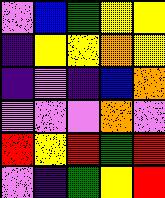[["violet", "blue", "green", "yellow", "yellow"], ["indigo", "yellow", "yellow", "orange", "yellow"], ["indigo", "violet", "indigo", "blue", "orange"], ["violet", "violet", "violet", "orange", "violet"], ["red", "yellow", "red", "green", "red"], ["violet", "indigo", "green", "yellow", "red"]]